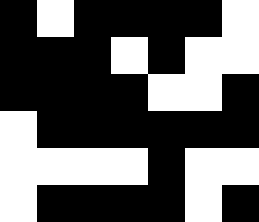[["black", "white", "black", "black", "black", "black", "white"], ["black", "black", "black", "white", "black", "white", "white"], ["black", "black", "black", "black", "white", "white", "black"], ["white", "black", "black", "black", "black", "black", "black"], ["white", "white", "white", "white", "black", "white", "white"], ["white", "black", "black", "black", "black", "white", "black"]]